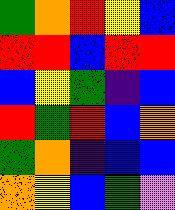[["green", "orange", "red", "yellow", "blue"], ["red", "red", "blue", "red", "red"], ["blue", "yellow", "green", "indigo", "blue"], ["red", "green", "red", "blue", "orange"], ["green", "orange", "indigo", "blue", "blue"], ["orange", "yellow", "blue", "green", "violet"]]